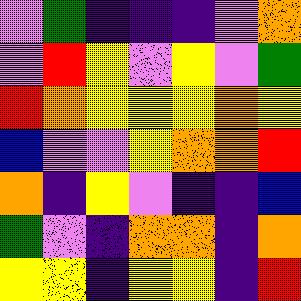[["violet", "green", "indigo", "indigo", "indigo", "violet", "orange"], ["violet", "red", "yellow", "violet", "yellow", "violet", "green"], ["red", "orange", "yellow", "yellow", "yellow", "orange", "yellow"], ["blue", "violet", "violet", "yellow", "orange", "orange", "red"], ["orange", "indigo", "yellow", "violet", "indigo", "indigo", "blue"], ["green", "violet", "indigo", "orange", "orange", "indigo", "orange"], ["yellow", "yellow", "indigo", "yellow", "yellow", "indigo", "red"]]